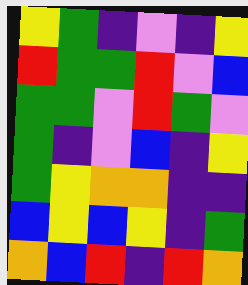[["yellow", "green", "indigo", "violet", "indigo", "yellow"], ["red", "green", "green", "red", "violet", "blue"], ["green", "green", "violet", "red", "green", "violet"], ["green", "indigo", "violet", "blue", "indigo", "yellow"], ["green", "yellow", "orange", "orange", "indigo", "indigo"], ["blue", "yellow", "blue", "yellow", "indigo", "green"], ["orange", "blue", "red", "indigo", "red", "orange"]]